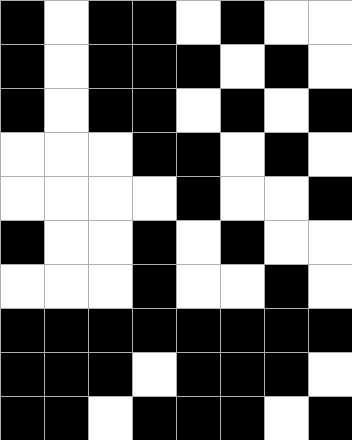[["black", "white", "black", "black", "white", "black", "white", "white"], ["black", "white", "black", "black", "black", "white", "black", "white"], ["black", "white", "black", "black", "white", "black", "white", "black"], ["white", "white", "white", "black", "black", "white", "black", "white"], ["white", "white", "white", "white", "black", "white", "white", "black"], ["black", "white", "white", "black", "white", "black", "white", "white"], ["white", "white", "white", "black", "white", "white", "black", "white"], ["black", "black", "black", "black", "black", "black", "black", "black"], ["black", "black", "black", "white", "black", "black", "black", "white"], ["black", "black", "white", "black", "black", "black", "white", "black"]]